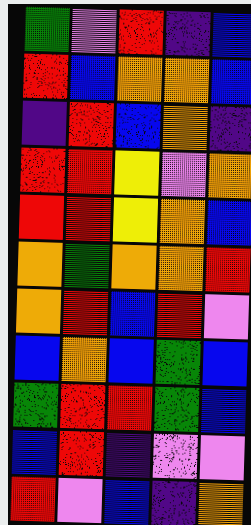[["green", "violet", "red", "indigo", "blue"], ["red", "blue", "orange", "orange", "blue"], ["indigo", "red", "blue", "orange", "indigo"], ["red", "red", "yellow", "violet", "orange"], ["red", "red", "yellow", "orange", "blue"], ["orange", "green", "orange", "orange", "red"], ["orange", "red", "blue", "red", "violet"], ["blue", "orange", "blue", "green", "blue"], ["green", "red", "red", "green", "blue"], ["blue", "red", "indigo", "violet", "violet"], ["red", "violet", "blue", "indigo", "orange"]]